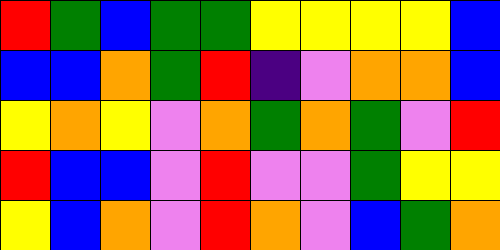[["red", "green", "blue", "green", "green", "yellow", "yellow", "yellow", "yellow", "blue"], ["blue", "blue", "orange", "green", "red", "indigo", "violet", "orange", "orange", "blue"], ["yellow", "orange", "yellow", "violet", "orange", "green", "orange", "green", "violet", "red"], ["red", "blue", "blue", "violet", "red", "violet", "violet", "green", "yellow", "yellow"], ["yellow", "blue", "orange", "violet", "red", "orange", "violet", "blue", "green", "orange"]]